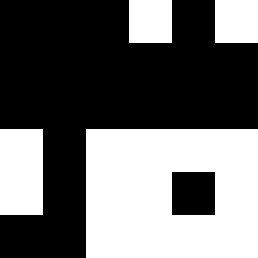[["black", "black", "black", "white", "black", "white"], ["black", "black", "black", "black", "black", "black"], ["black", "black", "black", "black", "black", "black"], ["white", "black", "white", "white", "white", "white"], ["white", "black", "white", "white", "black", "white"], ["black", "black", "white", "white", "white", "white"]]